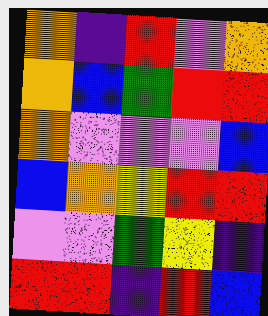[["orange", "indigo", "red", "violet", "orange"], ["orange", "blue", "green", "red", "red"], ["orange", "violet", "violet", "violet", "blue"], ["blue", "orange", "yellow", "red", "red"], ["violet", "violet", "green", "yellow", "indigo"], ["red", "red", "indigo", "red", "blue"]]